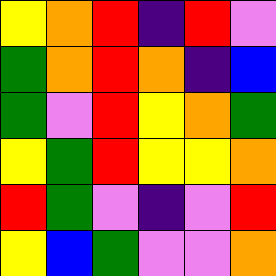[["yellow", "orange", "red", "indigo", "red", "violet"], ["green", "orange", "red", "orange", "indigo", "blue"], ["green", "violet", "red", "yellow", "orange", "green"], ["yellow", "green", "red", "yellow", "yellow", "orange"], ["red", "green", "violet", "indigo", "violet", "red"], ["yellow", "blue", "green", "violet", "violet", "orange"]]